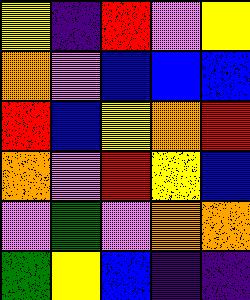[["yellow", "indigo", "red", "violet", "yellow"], ["orange", "violet", "blue", "blue", "blue"], ["red", "blue", "yellow", "orange", "red"], ["orange", "violet", "red", "yellow", "blue"], ["violet", "green", "violet", "orange", "orange"], ["green", "yellow", "blue", "indigo", "indigo"]]